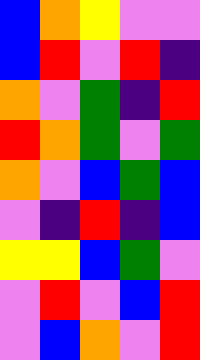[["blue", "orange", "yellow", "violet", "violet"], ["blue", "red", "violet", "red", "indigo"], ["orange", "violet", "green", "indigo", "red"], ["red", "orange", "green", "violet", "green"], ["orange", "violet", "blue", "green", "blue"], ["violet", "indigo", "red", "indigo", "blue"], ["yellow", "yellow", "blue", "green", "violet"], ["violet", "red", "violet", "blue", "red"], ["violet", "blue", "orange", "violet", "red"]]